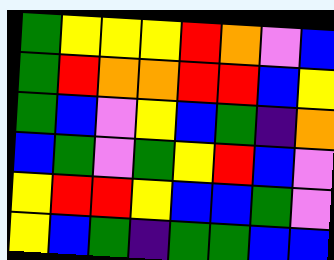[["green", "yellow", "yellow", "yellow", "red", "orange", "violet", "blue"], ["green", "red", "orange", "orange", "red", "red", "blue", "yellow"], ["green", "blue", "violet", "yellow", "blue", "green", "indigo", "orange"], ["blue", "green", "violet", "green", "yellow", "red", "blue", "violet"], ["yellow", "red", "red", "yellow", "blue", "blue", "green", "violet"], ["yellow", "blue", "green", "indigo", "green", "green", "blue", "blue"]]